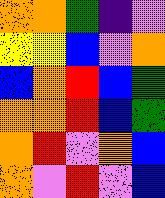[["orange", "orange", "green", "indigo", "violet"], ["yellow", "yellow", "blue", "violet", "orange"], ["blue", "orange", "red", "blue", "green"], ["orange", "orange", "red", "blue", "green"], ["orange", "red", "violet", "orange", "blue"], ["orange", "violet", "red", "violet", "blue"]]